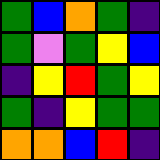[["green", "blue", "orange", "green", "indigo"], ["green", "violet", "green", "yellow", "blue"], ["indigo", "yellow", "red", "green", "yellow"], ["green", "indigo", "yellow", "green", "green"], ["orange", "orange", "blue", "red", "indigo"]]